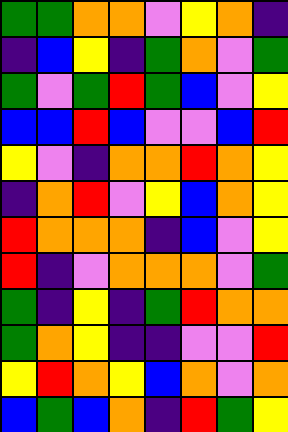[["green", "green", "orange", "orange", "violet", "yellow", "orange", "indigo"], ["indigo", "blue", "yellow", "indigo", "green", "orange", "violet", "green"], ["green", "violet", "green", "red", "green", "blue", "violet", "yellow"], ["blue", "blue", "red", "blue", "violet", "violet", "blue", "red"], ["yellow", "violet", "indigo", "orange", "orange", "red", "orange", "yellow"], ["indigo", "orange", "red", "violet", "yellow", "blue", "orange", "yellow"], ["red", "orange", "orange", "orange", "indigo", "blue", "violet", "yellow"], ["red", "indigo", "violet", "orange", "orange", "orange", "violet", "green"], ["green", "indigo", "yellow", "indigo", "green", "red", "orange", "orange"], ["green", "orange", "yellow", "indigo", "indigo", "violet", "violet", "red"], ["yellow", "red", "orange", "yellow", "blue", "orange", "violet", "orange"], ["blue", "green", "blue", "orange", "indigo", "red", "green", "yellow"]]